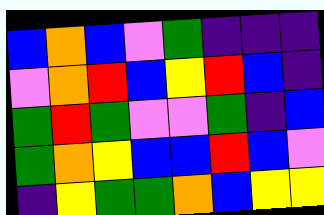[["blue", "orange", "blue", "violet", "green", "indigo", "indigo", "indigo"], ["violet", "orange", "red", "blue", "yellow", "red", "blue", "indigo"], ["green", "red", "green", "violet", "violet", "green", "indigo", "blue"], ["green", "orange", "yellow", "blue", "blue", "red", "blue", "violet"], ["indigo", "yellow", "green", "green", "orange", "blue", "yellow", "yellow"]]